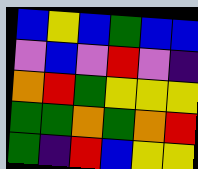[["blue", "yellow", "blue", "green", "blue", "blue"], ["violet", "blue", "violet", "red", "violet", "indigo"], ["orange", "red", "green", "yellow", "yellow", "yellow"], ["green", "green", "orange", "green", "orange", "red"], ["green", "indigo", "red", "blue", "yellow", "yellow"]]